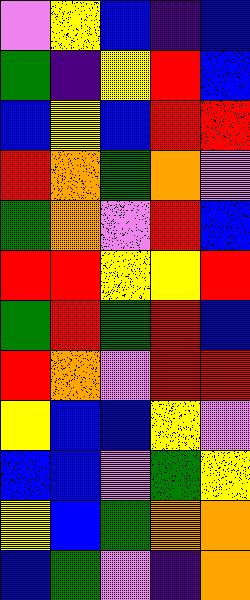[["violet", "yellow", "blue", "indigo", "blue"], ["green", "indigo", "yellow", "red", "blue"], ["blue", "yellow", "blue", "red", "red"], ["red", "orange", "green", "orange", "violet"], ["green", "orange", "violet", "red", "blue"], ["red", "red", "yellow", "yellow", "red"], ["green", "red", "green", "red", "blue"], ["red", "orange", "violet", "red", "red"], ["yellow", "blue", "blue", "yellow", "violet"], ["blue", "blue", "violet", "green", "yellow"], ["yellow", "blue", "green", "orange", "orange"], ["blue", "green", "violet", "indigo", "orange"]]